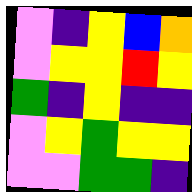[["violet", "indigo", "yellow", "blue", "orange"], ["violet", "yellow", "yellow", "red", "yellow"], ["green", "indigo", "yellow", "indigo", "indigo"], ["violet", "yellow", "green", "yellow", "yellow"], ["violet", "violet", "green", "green", "indigo"]]